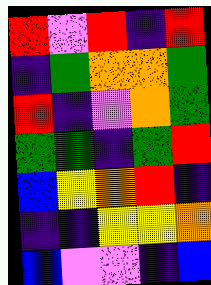[["red", "violet", "red", "indigo", "red"], ["indigo", "green", "orange", "orange", "green"], ["red", "indigo", "violet", "orange", "green"], ["green", "green", "indigo", "green", "red"], ["blue", "yellow", "orange", "red", "indigo"], ["indigo", "indigo", "yellow", "yellow", "orange"], ["blue", "violet", "violet", "indigo", "blue"]]